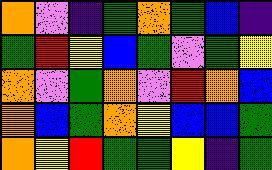[["orange", "violet", "indigo", "green", "orange", "green", "blue", "indigo"], ["green", "red", "yellow", "blue", "green", "violet", "green", "yellow"], ["orange", "violet", "green", "orange", "violet", "red", "orange", "blue"], ["orange", "blue", "green", "orange", "yellow", "blue", "blue", "green"], ["orange", "yellow", "red", "green", "green", "yellow", "indigo", "green"]]